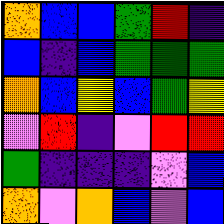[["orange", "blue", "blue", "green", "red", "indigo"], ["blue", "indigo", "blue", "green", "green", "green"], ["orange", "blue", "yellow", "blue", "green", "yellow"], ["violet", "red", "indigo", "violet", "red", "red"], ["green", "indigo", "indigo", "indigo", "violet", "blue"], ["orange", "violet", "orange", "blue", "violet", "blue"]]